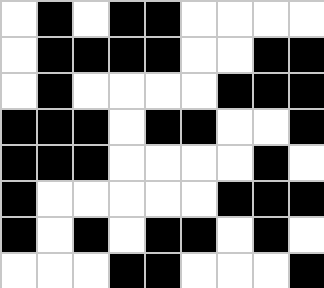[["white", "black", "white", "black", "black", "white", "white", "white", "white"], ["white", "black", "black", "black", "black", "white", "white", "black", "black"], ["white", "black", "white", "white", "white", "white", "black", "black", "black"], ["black", "black", "black", "white", "black", "black", "white", "white", "black"], ["black", "black", "black", "white", "white", "white", "white", "black", "white"], ["black", "white", "white", "white", "white", "white", "black", "black", "black"], ["black", "white", "black", "white", "black", "black", "white", "black", "white"], ["white", "white", "white", "black", "black", "white", "white", "white", "black"]]